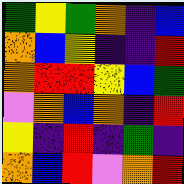[["green", "yellow", "green", "orange", "indigo", "blue"], ["orange", "blue", "yellow", "indigo", "indigo", "red"], ["orange", "red", "red", "yellow", "blue", "green"], ["violet", "orange", "blue", "orange", "indigo", "red"], ["yellow", "indigo", "red", "indigo", "green", "indigo"], ["orange", "blue", "red", "violet", "orange", "red"]]